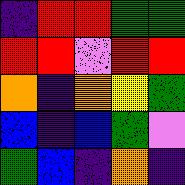[["indigo", "red", "red", "green", "green"], ["red", "red", "violet", "red", "red"], ["orange", "indigo", "orange", "yellow", "green"], ["blue", "indigo", "blue", "green", "violet"], ["green", "blue", "indigo", "orange", "indigo"]]